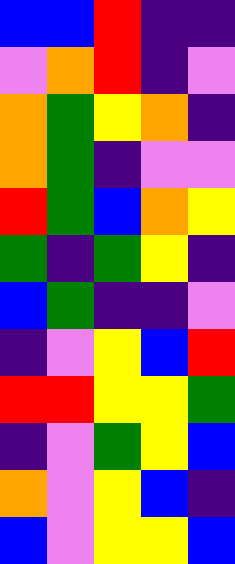[["blue", "blue", "red", "indigo", "indigo"], ["violet", "orange", "red", "indigo", "violet"], ["orange", "green", "yellow", "orange", "indigo"], ["orange", "green", "indigo", "violet", "violet"], ["red", "green", "blue", "orange", "yellow"], ["green", "indigo", "green", "yellow", "indigo"], ["blue", "green", "indigo", "indigo", "violet"], ["indigo", "violet", "yellow", "blue", "red"], ["red", "red", "yellow", "yellow", "green"], ["indigo", "violet", "green", "yellow", "blue"], ["orange", "violet", "yellow", "blue", "indigo"], ["blue", "violet", "yellow", "yellow", "blue"]]